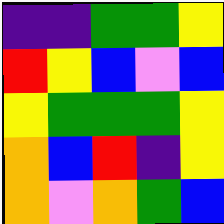[["indigo", "indigo", "green", "green", "yellow"], ["red", "yellow", "blue", "violet", "blue"], ["yellow", "green", "green", "green", "yellow"], ["orange", "blue", "red", "indigo", "yellow"], ["orange", "violet", "orange", "green", "blue"]]